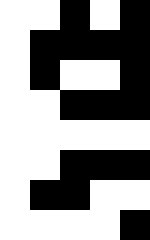[["white", "white", "black", "white", "black"], ["white", "black", "black", "black", "black"], ["white", "black", "white", "white", "black"], ["white", "white", "black", "black", "black"], ["white", "white", "white", "white", "white"], ["white", "white", "black", "black", "black"], ["white", "black", "black", "white", "white"], ["white", "white", "white", "white", "black"]]